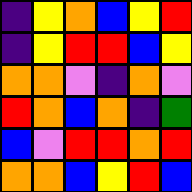[["indigo", "yellow", "orange", "blue", "yellow", "red"], ["indigo", "yellow", "red", "red", "blue", "yellow"], ["orange", "orange", "violet", "indigo", "orange", "violet"], ["red", "orange", "blue", "orange", "indigo", "green"], ["blue", "violet", "red", "red", "orange", "red"], ["orange", "orange", "blue", "yellow", "red", "blue"]]